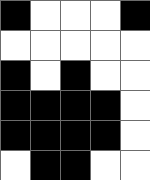[["black", "white", "white", "white", "black"], ["white", "white", "white", "white", "white"], ["black", "white", "black", "white", "white"], ["black", "black", "black", "black", "white"], ["black", "black", "black", "black", "white"], ["white", "black", "black", "white", "white"]]